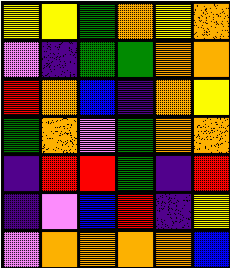[["yellow", "yellow", "green", "orange", "yellow", "orange"], ["violet", "indigo", "green", "green", "orange", "orange"], ["red", "orange", "blue", "indigo", "orange", "yellow"], ["green", "orange", "violet", "green", "orange", "orange"], ["indigo", "red", "red", "green", "indigo", "red"], ["indigo", "violet", "blue", "red", "indigo", "yellow"], ["violet", "orange", "orange", "orange", "orange", "blue"]]